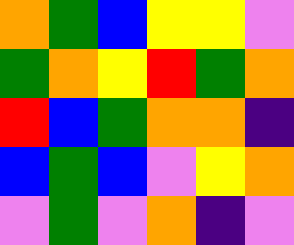[["orange", "green", "blue", "yellow", "yellow", "violet"], ["green", "orange", "yellow", "red", "green", "orange"], ["red", "blue", "green", "orange", "orange", "indigo"], ["blue", "green", "blue", "violet", "yellow", "orange"], ["violet", "green", "violet", "orange", "indigo", "violet"]]